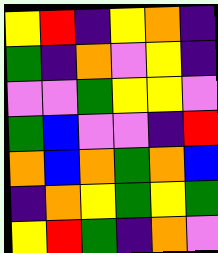[["yellow", "red", "indigo", "yellow", "orange", "indigo"], ["green", "indigo", "orange", "violet", "yellow", "indigo"], ["violet", "violet", "green", "yellow", "yellow", "violet"], ["green", "blue", "violet", "violet", "indigo", "red"], ["orange", "blue", "orange", "green", "orange", "blue"], ["indigo", "orange", "yellow", "green", "yellow", "green"], ["yellow", "red", "green", "indigo", "orange", "violet"]]